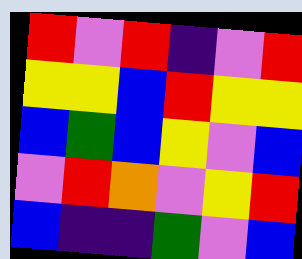[["red", "violet", "red", "indigo", "violet", "red"], ["yellow", "yellow", "blue", "red", "yellow", "yellow"], ["blue", "green", "blue", "yellow", "violet", "blue"], ["violet", "red", "orange", "violet", "yellow", "red"], ["blue", "indigo", "indigo", "green", "violet", "blue"]]